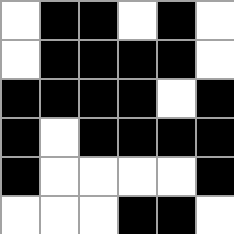[["white", "black", "black", "white", "black", "white"], ["white", "black", "black", "black", "black", "white"], ["black", "black", "black", "black", "white", "black"], ["black", "white", "black", "black", "black", "black"], ["black", "white", "white", "white", "white", "black"], ["white", "white", "white", "black", "black", "white"]]